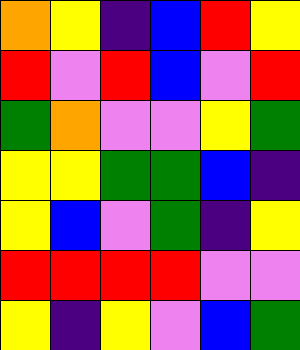[["orange", "yellow", "indigo", "blue", "red", "yellow"], ["red", "violet", "red", "blue", "violet", "red"], ["green", "orange", "violet", "violet", "yellow", "green"], ["yellow", "yellow", "green", "green", "blue", "indigo"], ["yellow", "blue", "violet", "green", "indigo", "yellow"], ["red", "red", "red", "red", "violet", "violet"], ["yellow", "indigo", "yellow", "violet", "blue", "green"]]